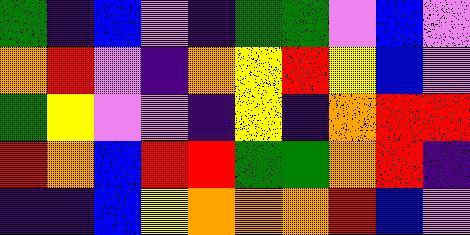[["green", "indigo", "blue", "violet", "indigo", "green", "green", "violet", "blue", "violet"], ["orange", "red", "violet", "indigo", "orange", "yellow", "red", "yellow", "blue", "violet"], ["green", "yellow", "violet", "violet", "indigo", "yellow", "indigo", "orange", "red", "red"], ["red", "orange", "blue", "red", "red", "green", "green", "orange", "red", "indigo"], ["indigo", "indigo", "blue", "yellow", "orange", "orange", "orange", "red", "blue", "violet"]]